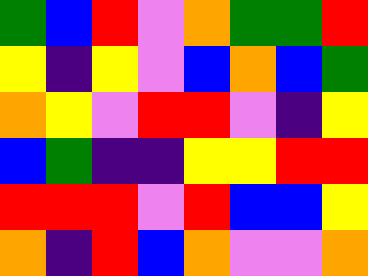[["green", "blue", "red", "violet", "orange", "green", "green", "red"], ["yellow", "indigo", "yellow", "violet", "blue", "orange", "blue", "green"], ["orange", "yellow", "violet", "red", "red", "violet", "indigo", "yellow"], ["blue", "green", "indigo", "indigo", "yellow", "yellow", "red", "red"], ["red", "red", "red", "violet", "red", "blue", "blue", "yellow"], ["orange", "indigo", "red", "blue", "orange", "violet", "violet", "orange"]]